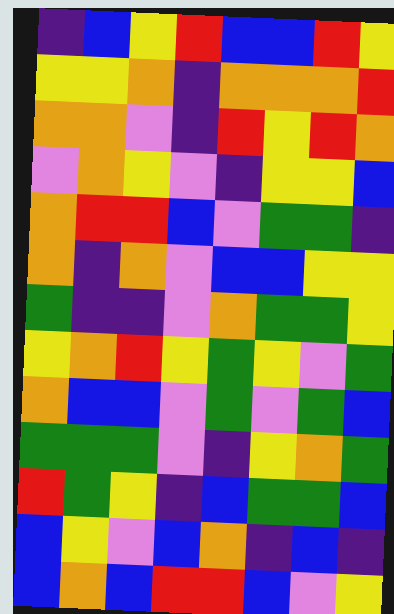[["indigo", "blue", "yellow", "red", "blue", "blue", "red", "yellow"], ["yellow", "yellow", "orange", "indigo", "orange", "orange", "orange", "red"], ["orange", "orange", "violet", "indigo", "red", "yellow", "red", "orange"], ["violet", "orange", "yellow", "violet", "indigo", "yellow", "yellow", "blue"], ["orange", "red", "red", "blue", "violet", "green", "green", "indigo"], ["orange", "indigo", "orange", "violet", "blue", "blue", "yellow", "yellow"], ["green", "indigo", "indigo", "violet", "orange", "green", "green", "yellow"], ["yellow", "orange", "red", "yellow", "green", "yellow", "violet", "green"], ["orange", "blue", "blue", "violet", "green", "violet", "green", "blue"], ["green", "green", "green", "violet", "indigo", "yellow", "orange", "green"], ["red", "green", "yellow", "indigo", "blue", "green", "green", "blue"], ["blue", "yellow", "violet", "blue", "orange", "indigo", "blue", "indigo"], ["blue", "orange", "blue", "red", "red", "blue", "violet", "yellow"]]